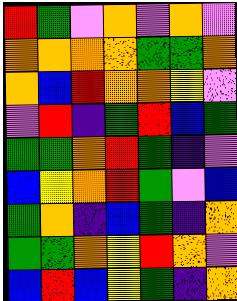[["red", "green", "violet", "orange", "violet", "orange", "violet"], ["orange", "orange", "orange", "orange", "green", "green", "orange"], ["orange", "blue", "red", "orange", "orange", "yellow", "violet"], ["violet", "red", "indigo", "green", "red", "blue", "green"], ["green", "green", "orange", "red", "green", "indigo", "violet"], ["blue", "yellow", "orange", "red", "green", "violet", "blue"], ["green", "orange", "indigo", "blue", "green", "indigo", "orange"], ["green", "green", "orange", "yellow", "red", "orange", "violet"], ["blue", "red", "blue", "yellow", "green", "indigo", "orange"]]